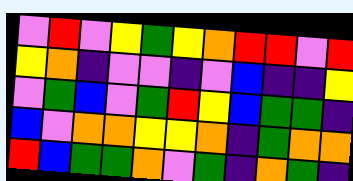[["violet", "red", "violet", "yellow", "green", "yellow", "orange", "red", "red", "violet", "red"], ["yellow", "orange", "indigo", "violet", "violet", "indigo", "violet", "blue", "indigo", "indigo", "yellow"], ["violet", "green", "blue", "violet", "green", "red", "yellow", "blue", "green", "green", "indigo"], ["blue", "violet", "orange", "orange", "yellow", "yellow", "orange", "indigo", "green", "orange", "orange"], ["red", "blue", "green", "green", "orange", "violet", "green", "indigo", "orange", "green", "indigo"]]